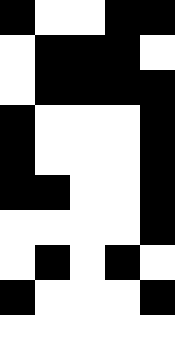[["black", "white", "white", "black", "black"], ["white", "black", "black", "black", "white"], ["white", "black", "black", "black", "black"], ["black", "white", "white", "white", "black"], ["black", "white", "white", "white", "black"], ["black", "black", "white", "white", "black"], ["white", "white", "white", "white", "black"], ["white", "black", "white", "black", "white"], ["black", "white", "white", "white", "black"], ["white", "white", "white", "white", "white"]]